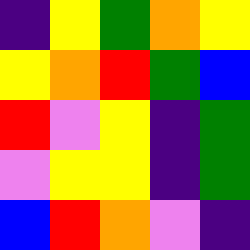[["indigo", "yellow", "green", "orange", "yellow"], ["yellow", "orange", "red", "green", "blue"], ["red", "violet", "yellow", "indigo", "green"], ["violet", "yellow", "yellow", "indigo", "green"], ["blue", "red", "orange", "violet", "indigo"]]